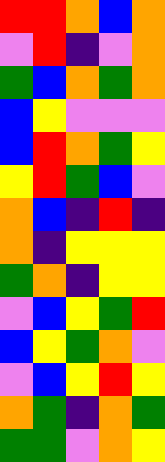[["red", "red", "orange", "blue", "orange"], ["violet", "red", "indigo", "violet", "orange"], ["green", "blue", "orange", "green", "orange"], ["blue", "yellow", "violet", "violet", "violet"], ["blue", "red", "orange", "green", "yellow"], ["yellow", "red", "green", "blue", "violet"], ["orange", "blue", "indigo", "red", "indigo"], ["orange", "indigo", "yellow", "yellow", "yellow"], ["green", "orange", "indigo", "yellow", "yellow"], ["violet", "blue", "yellow", "green", "red"], ["blue", "yellow", "green", "orange", "violet"], ["violet", "blue", "yellow", "red", "yellow"], ["orange", "green", "indigo", "orange", "green"], ["green", "green", "violet", "orange", "yellow"]]